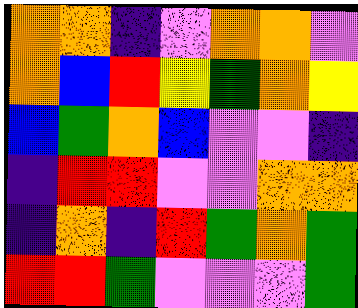[["orange", "orange", "indigo", "violet", "orange", "orange", "violet"], ["orange", "blue", "red", "yellow", "green", "orange", "yellow"], ["blue", "green", "orange", "blue", "violet", "violet", "indigo"], ["indigo", "red", "red", "violet", "violet", "orange", "orange"], ["indigo", "orange", "indigo", "red", "green", "orange", "green"], ["red", "red", "green", "violet", "violet", "violet", "green"]]